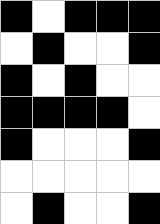[["black", "white", "black", "black", "black"], ["white", "black", "white", "white", "black"], ["black", "white", "black", "white", "white"], ["black", "black", "black", "black", "white"], ["black", "white", "white", "white", "black"], ["white", "white", "white", "white", "white"], ["white", "black", "white", "white", "black"]]